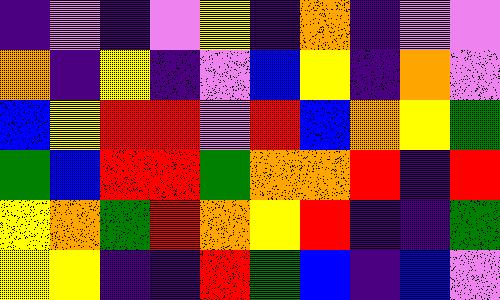[["indigo", "violet", "indigo", "violet", "yellow", "indigo", "orange", "indigo", "violet", "violet"], ["orange", "indigo", "yellow", "indigo", "violet", "blue", "yellow", "indigo", "orange", "violet"], ["blue", "yellow", "red", "red", "violet", "red", "blue", "orange", "yellow", "green"], ["green", "blue", "red", "red", "green", "orange", "orange", "red", "indigo", "red"], ["yellow", "orange", "green", "red", "orange", "yellow", "red", "indigo", "indigo", "green"], ["yellow", "yellow", "indigo", "indigo", "red", "green", "blue", "indigo", "blue", "violet"]]